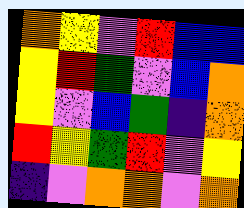[["orange", "yellow", "violet", "red", "blue", "blue"], ["yellow", "red", "green", "violet", "blue", "orange"], ["yellow", "violet", "blue", "green", "indigo", "orange"], ["red", "yellow", "green", "red", "violet", "yellow"], ["indigo", "violet", "orange", "orange", "violet", "orange"]]